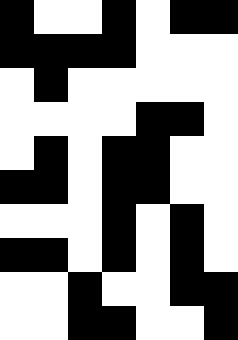[["black", "white", "white", "black", "white", "black", "black"], ["black", "black", "black", "black", "white", "white", "white"], ["white", "black", "white", "white", "white", "white", "white"], ["white", "white", "white", "white", "black", "black", "white"], ["white", "black", "white", "black", "black", "white", "white"], ["black", "black", "white", "black", "black", "white", "white"], ["white", "white", "white", "black", "white", "black", "white"], ["black", "black", "white", "black", "white", "black", "white"], ["white", "white", "black", "white", "white", "black", "black"], ["white", "white", "black", "black", "white", "white", "black"]]